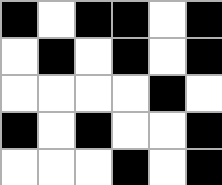[["black", "white", "black", "black", "white", "black"], ["white", "black", "white", "black", "white", "black"], ["white", "white", "white", "white", "black", "white"], ["black", "white", "black", "white", "white", "black"], ["white", "white", "white", "black", "white", "black"]]